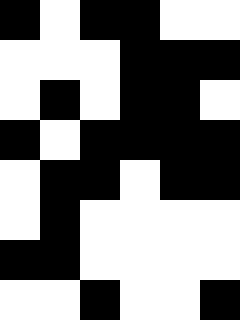[["black", "white", "black", "black", "white", "white"], ["white", "white", "white", "black", "black", "black"], ["white", "black", "white", "black", "black", "white"], ["black", "white", "black", "black", "black", "black"], ["white", "black", "black", "white", "black", "black"], ["white", "black", "white", "white", "white", "white"], ["black", "black", "white", "white", "white", "white"], ["white", "white", "black", "white", "white", "black"]]